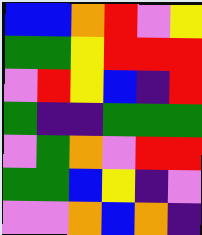[["blue", "blue", "orange", "red", "violet", "yellow"], ["green", "green", "yellow", "red", "red", "red"], ["violet", "red", "yellow", "blue", "indigo", "red"], ["green", "indigo", "indigo", "green", "green", "green"], ["violet", "green", "orange", "violet", "red", "red"], ["green", "green", "blue", "yellow", "indigo", "violet"], ["violet", "violet", "orange", "blue", "orange", "indigo"]]